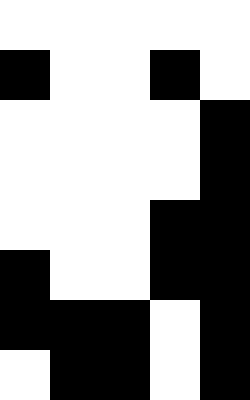[["white", "white", "white", "white", "white"], ["black", "white", "white", "black", "white"], ["white", "white", "white", "white", "black"], ["white", "white", "white", "white", "black"], ["white", "white", "white", "black", "black"], ["black", "white", "white", "black", "black"], ["black", "black", "black", "white", "black"], ["white", "black", "black", "white", "black"]]